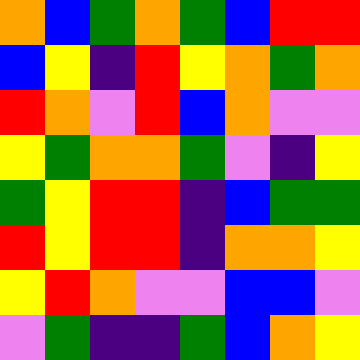[["orange", "blue", "green", "orange", "green", "blue", "red", "red"], ["blue", "yellow", "indigo", "red", "yellow", "orange", "green", "orange"], ["red", "orange", "violet", "red", "blue", "orange", "violet", "violet"], ["yellow", "green", "orange", "orange", "green", "violet", "indigo", "yellow"], ["green", "yellow", "red", "red", "indigo", "blue", "green", "green"], ["red", "yellow", "red", "red", "indigo", "orange", "orange", "yellow"], ["yellow", "red", "orange", "violet", "violet", "blue", "blue", "violet"], ["violet", "green", "indigo", "indigo", "green", "blue", "orange", "yellow"]]